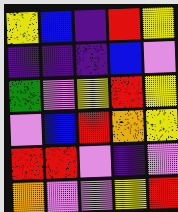[["yellow", "blue", "indigo", "red", "yellow"], ["indigo", "indigo", "indigo", "blue", "violet"], ["green", "violet", "yellow", "red", "yellow"], ["violet", "blue", "red", "orange", "yellow"], ["red", "red", "violet", "indigo", "violet"], ["orange", "violet", "violet", "yellow", "red"]]